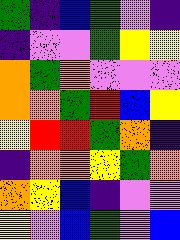[["green", "indigo", "blue", "green", "violet", "indigo"], ["indigo", "violet", "violet", "green", "yellow", "yellow"], ["orange", "green", "orange", "violet", "violet", "violet"], ["orange", "orange", "green", "red", "blue", "yellow"], ["yellow", "red", "red", "green", "orange", "indigo"], ["indigo", "orange", "orange", "yellow", "green", "orange"], ["orange", "yellow", "blue", "indigo", "violet", "violet"], ["yellow", "violet", "blue", "green", "violet", "blue"]]